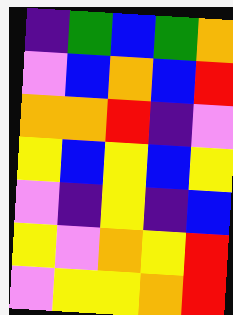[["indigo", "green", "blue", "green", "orange"], ["violet", "blue", "orange", "blue", "red"], ["orange", "orange", "red", "indigo", "violet"], ["yellow", "blue", "yellow", "blue", "yellow"], ["violet", "indigo", "yellow", "indigo", "blue"], ["yellow", "violet", "orange", "yellow", "red"], ["violet", "yellow", "yellow", "orange", "red"]]